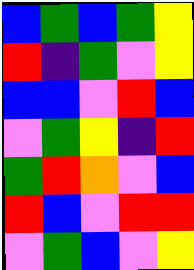[["blue", "green", "blue", "green", "yellow"], ["red", "indigo", "green", "violet", "yellow"], ["blue", "blue", "violet", "red", "blue"], ["violet", "green", "yellow", "indigo", "red"], ["green", "red", "orange", "violet", "blue"], ["red", "blue", "violet", "red", "red"], ["violet", "green", "blue", "violet", "yellow"]]